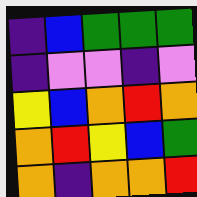[["indigo", "blue", "green", "green", "green"], ["indigo", "violet", "violet", "indigo", "violet"], ["yellow", "blue", "orange", "red", "orange"], ["orange", "red", "yellow", "blue", "green"], ["orange", "indigo", "orange", "orange", "red"]]